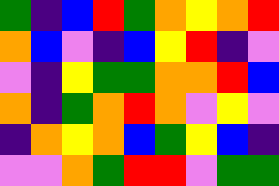[["green", "indigo", "blue", "red", "green", "orange", "yellow", "orange", "red"], ["orange", "blue", "violet", "indigo", "blue", "yellow", "red", "indigo", "violet"], ["violet", "indigo", "yellow", "green", "green", "orange", "orange", "red", "blue"], ["orange", "indigo", "green", "orange", "red", "orange", "violet", "yellow", "violet"], ["indigo", "orange", "yellow", "orange", "blue", "green", "yellow", "blue", "indigo"], ["violet", "violet", "orange", "green", "red", "red", "violet", "green", "green"]]